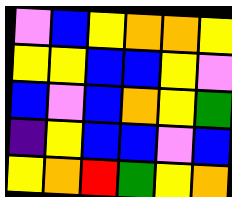[["violet", "blue", "yellow", "orange", "orange", "yellow"], ["yellow", "yellow", "blue", "blue", "yellow", "violet"], ["blue", "violet", "blue", "orange", "yellow", "green"], ["indigo", "yellow", "blue", "blue", "violet", "blue"], ["yellow", "orange", "red", "green", "yellow", "orange"]]